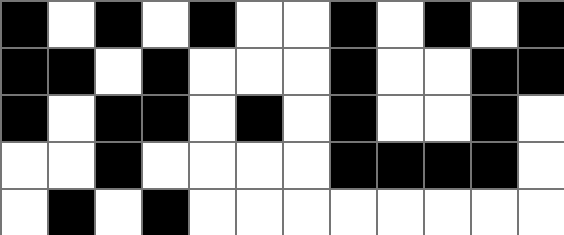[["black", "white", "black", "white", "black", "white", "white", "black", "white", "black", "white", "black"], ["black", "black", "white", "black", "white", "white", "white", "black", "white", "white", "black", "black"], ["black", "white", "black", "black", "white", "black", "white", "black", "white", "white", "black", "white"], ["white", "white", "black", "white", "white", "white", "white", "black", "black", "black", "black", "white"], ["white", "black", "white", "black", "white", "white", "white", "white", "white", "white", "white", "white"]]